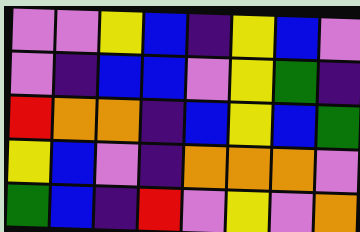[["violet", "violet", "yellow", "blue", "indigo", "yellow", "blue", "violet"], ["violet", "indigo", "blue", "blue", "violet", "yellow", "green", "indigo"], ["red", "orange", "orange", "indigo", "blue", "yellow", "blue", "green"], ["yellow", "blue", "violet", "indigo", "orange", "orange", "orange", "violet"], ["green", "blue", "indigo", "red", "violet", "yellow", "violet", "orange"]]